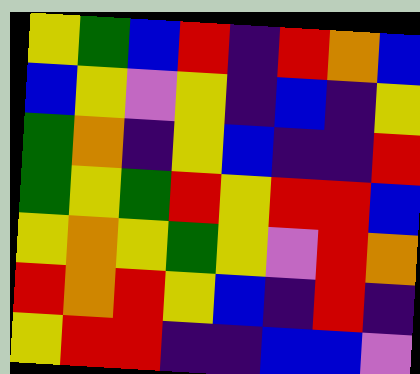[["yellow", "green", "blue", "red", "indigo", "red", "orange", "blue"], ["blue", "yellow", "violet", "yellow", "indigo", "blue", "indigo", "yellow"], ["green", "orange", "indigo", "yellow", "blue", "indigo", "indigo", "red"], ["green", "yellow", "green", "red", "yellow", "red", "red", "blue"], ["yellow", "orange", "yellow", "green", "yellow", "violet", "red", "orange"], ["red", "orange", "red", "yellow", "blue", "indigo", "red", "indigo"], ["yellow", "red", "red", "indigo", "indigo", "blue", "blue", "violet"]]